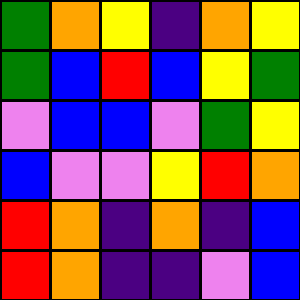[["green", "orange", "yellow", "indigo", "orange", "yellow"], ["green", "blue", "red", "blue", "yellow", "green"], ["violet", "blue", "blue", "violet", "green", "yellow"], ["blue", "violet", "violet", "yellow", "red", "orange"], ["red", "orange", "indigo", "orange", "indigo", "blue"], ["red", "orange", "indigo", "indigo", "violet", "blue"]]